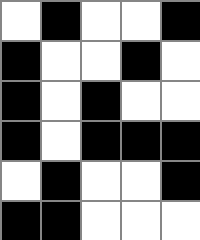[["white", "black", "white", "white", "black"], ["black", "white", "white", "black", "white"], ["black", "white", "black", "white", "white"], ["black", "white", "black", "black", "black"], ["white", "black", "white", "white", "black"], ["black", "black", "white", "white", "white"]]